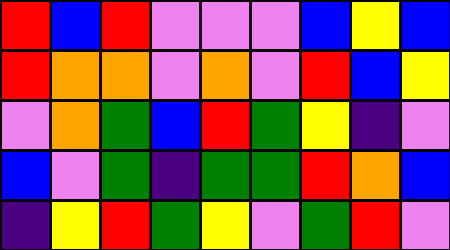[["red", "blue", "red", "violet", "violet", "violet", "blue", "yellow", "blue"], ["red", "orange", "orange", "violet", "orange", "violet", "red", "blue", "yellow"], ["violet", "orange", "green", "blue", "red", "green", "yellow", "indigo", "violet"], ["blue", "violet", "green", "indigo", "green", "green", "red", "orange", "blue"], ["indigo", "yellow", "red", "green", "yellow", "violet", "green", "red", "violet"]]